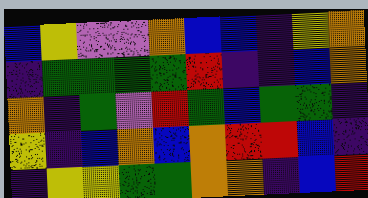[["blue", "yellow", "violet", "violet", "orange", "blue", "blue", "indigo", "yellow", "orange"], ["indigo", "green", "green", "green", "green", "red", "indigo", "indigo", "blue", "orange"], ["orange", "indigo", "green", "violet", "red", "green", "blue", "green", "green", "indigo"], ["yellow", "indigo", "blue", "orange", "blue", "orange", "red", "red", "blue", "indigo"], ["indigo", "yellow", "yellow", "green", "green", "orange", "orange", "indigo", "blue", "red"]]